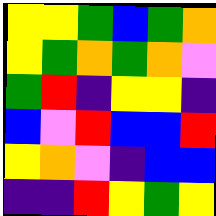[["yellow", "yellow", "green", "blue", "green", "orange"], ["yellow", "green", "orange", "green", "orange", "violet"], ["green", "red", "indigo", "yellow", "yellow", "indigo"], ["blue", "violet", "red", "blue", "blue", "red"], ["yellow", "orange", "violet", "indigo", "blue", "blue"], ["indigo", "indigo", "red", "yellow", "green", "yellow"]]